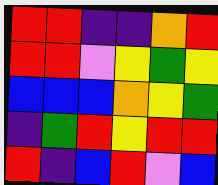[["red", "red", "indigo", "indigo", "orange", "red"], ["red", "red", "violet", "yellow", "green", "yellow"], ["blue", "blue", "blue", "orange", "yellow", "green"], ["indigo", "green", "red", "yellow", "red", "red"], ["red", "indigo", "blue", "red", "violet", "blue"]]